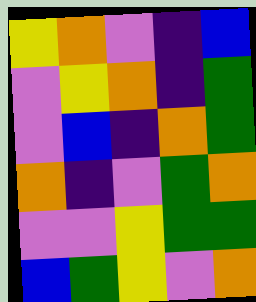[["yellow", "orange", "violet", "indigo", "blue"], ["violet", "yellow", "orange", "indigo", "green"], ["violet", "blue", "indigo", "orange", "green"], ["orange", "indigo", "violet", "green", "orange"], ["violet", "violet", "yellow", "green", "green"], ["blue", "green", "yellow", "violet", "orange"]]